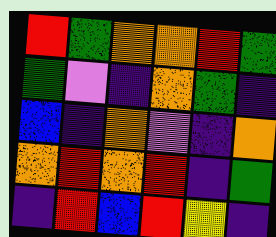[["red", "green", "orange", "orange", "red", "green"], ["green", "violet", "indigo", "orange", "green", "indigo"], ["blue", "indigo", "orange", "violet", "indigo", "orange"], ["orange", "red", "orange", "red", "indigo", "green"], ["indigo", "red", "blue", "red", "yellow", "indigo"]]